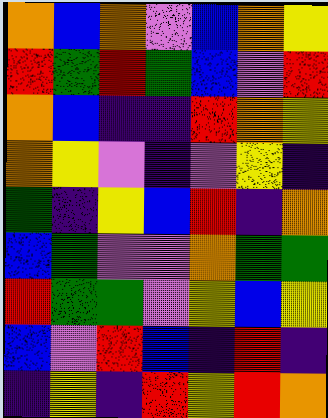[["orange", "blue", "orange", "violet", "blue", "orange", "yellow"], ["red", "green", "red", "green", "blue", "violet", "red"], ["orange", "blue", "indigo", "indigo", "red", "orange", "yellow"], ["orange", "yellow", "violet", "indigo", "violet", "yellow", "indigo"], ["green", "indigo", "yellow", "blue", "red", "indigo", "orange"], ["blue", "green", "violet", "violet", "orange", "green", "green"], ["red", "green", "green", "violet", "yellow", "blue", "yellow"], ["blue", "violet", "red", "blue", "indigo", "red", "indigo"], ["indigo", "yellow", "indigo", "red", "yellow", "red", "orange"]]